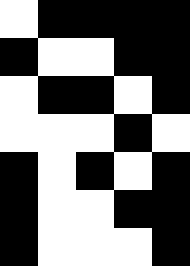[["white", "black", "black", "black", "black"], ["black", "white", "white", "black", "black"], ["white", "black", "black", "white", "black"], ["white", "white", "white", "black", "white"], ["black", "white", "black", "white", "black"], ["black", "white", "white", "black", "black"], ["black", "white", "white", "white", "black"]]